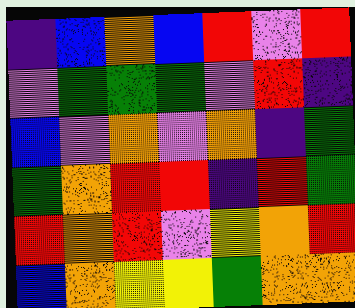[["indigo", "blue", "orange", "blue", "red", "violet", "red"], ["violet", "green", "green", "green", "violet", "red", "indigo"], ["blue", "violet", "orange", "violet", "orange", "indigo", "green"], ["green", "orange", "red", "red", "indigo", "red", "green"], ["red", "orange", "red", "violet", "yellow", "orange", "red"], ["blue", "orange", "yellow", "yellow", "green", "orange", "orange"]]